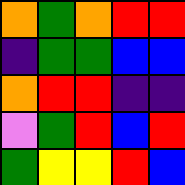[["orange", "green", "orange", "red", "red"], ["indigo", "green", "green", "blue", "blue"], ["orange", "red", "red", "indigo", "indigo"], ["violet", "green", "red", "blue", "red"], ["green", "yellow", "yellow", "red", "blue"]]